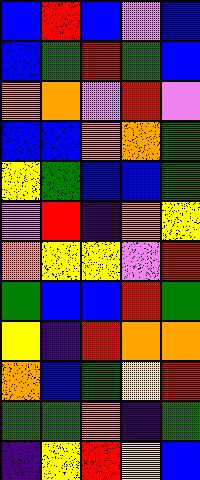[["blue", "red", "blue", "violet", "blue"], ["blue", "green", "red", "green", "blue"], ["orange", "orange", "violet", "red", "violet"], ["blue", "blue", "orange", "orange", "green"], ["yellow", "green", "blue", "blue", "green"], ["violet", "red", "indigo", "orange", "yellow"], ["orange", "yellow", "yellow", "violet", "red"], ["green", "blue", "blue", "red", "green"], ["yellow", "indigo", "red", "orange", "orange"], ["orange", "blue", "green", "yellow", "red"], ["green", "green", "orange", "indigo", "green"], ["indigo", "yellow", "red", "yellow", "blue"]]